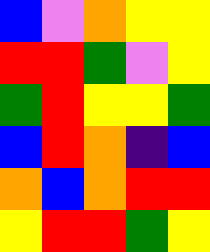[["blue", "violet", "orange", "yellow", "yellow"], ["red", "red", "green", "violet", "yellow"], ["green", "red", "yellow", "yellow", "green"], ["blue", "red", "orange", "indigo", "blue"], ["orange", "blue", "orange", "red", "red"], ["yellow", "red", "red", "green", "yellow"]]